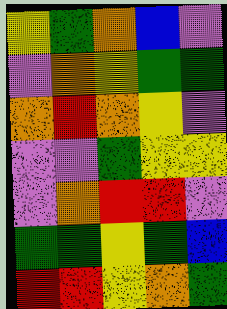[["yellow", "green", "orange", "blue", "violet"], ["violet", "orange", "yellow", "green", "green"], ["orange", "red", "orange", "yellow", "violet"], ["violet", "violet", "green", "yellow", "yellow"], ["violet", "orange", "red", "red", "violet"], ["green", "green", "yellow", "green", "blue"], ["red", "red", "yellow", "orange", "green"]]